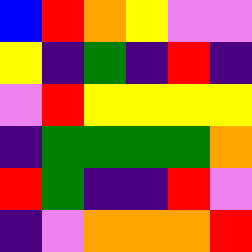[["blue", "red", "orange", "yellow", "violet", "violet"], ["yellow", "indigo", "green", "indigo", "red", "indigo"], ["violet", "red", "yellow", "yellow", "yellow", "yellow"], ["indigo", "green", "green", "green", "green", "orange"], ["red", "green", "indigo", "indigo", "red", "violet"], ["indigo", "violet", "orange", "orange", "orange", "red"]]